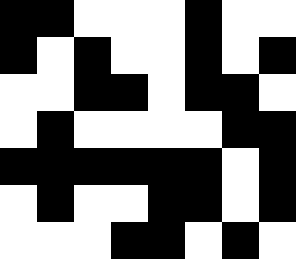[["black", "black", "white", "white", "white", "black", "white", "white"], ["black", "white", "black", "white", "white", "black", "white", "black"], ["white", "white", "black", "black", "white", "black", "black", "white"], ["white", "black", "white", "white", "white", "white", "black", "black"], ["black", "black", "black", "black", "black", "black", "white", "black"], ["white", "black", "white", "white", "black", "black", "white", "black"], ["white", "white", "white", "black", "black", "white", "black", "white"]]